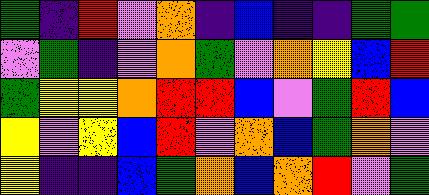[["green", "indigo", "red", "violet", "orange", "indigo", "blue", "indigo", "indigo", "green", "green"], ["violet", "green", "indigo", "violet", "orange", "green", "violet", "orange", "yellow", "blue", "red"], ["green", "yellow", "yellow", "orange", "red", "red", "blue", "violet", "green", "red", "blue"], ["yellow", "violet", "yellow", "blue", "red", "violet", "orange", "blue", "green", "orange", "violet"], ["yellow", "indigo", "indigo", "blue", "green", "orange", "blue", "orange", "red", "violet", "green"]]